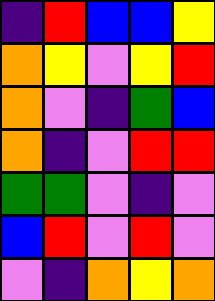[["indigo", "red", "blue", "blue", "yellow"], ["orange", "yellow", "violet", "yellow", "red"], ["orange", "violet", "indigo", "green", "blue"], ["orange", "indigo", "violet", "red", "red"], ["green", "green", "violet", "indigo", "violet"], ["blue", "red", "violet", "red", "violet"], ["violet", "indigo", "orange", "yellow", "orange"]]